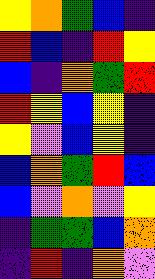[["yellow", "orange", "green", "blue", "indigo"], ["red", "blue", "indigo", "red", "yellow"], ["blue", "indigo", "orange", "green", "red"], ["red", "yellow", "blue", "yellow", "indigo"], ["yellow", "violet", "blue", "yellow", "indigo"], ["blue", "orange", "green", "red", "blue"], ["blue", "violet", "orange", "violet", "yellow"], ["indigo", "green", "green", "blue", "orange"], ["indigo", "red", "indigo", "orange", "violet"]]